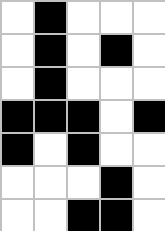[["white", "black", "white", "white", "white"], ["white", "black", "white", "black", "white"], ["white", "black", "white", "white", "white"], ["black", "black", "black", "white", "black"], ["black", "white", "black", "white", "white"], ["white", "white", "white", "black", "white"], ["white", "white", "black", "black", "white"]]